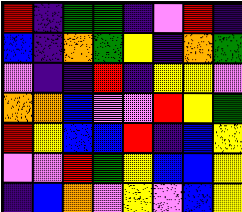[["red", "indigo", "green", "green", "indigo", "violet", "red", "indigo"], ["blue", "indigo", "orange", "green", "yellow", "indigo", "orange", "green"], ["violet", "indigo", "indigo", "red", "indigo", "yellow", "yellow", "violet"], ["orange", "orange", "blue", "violet", "violet", "red", "yellow", "green"], ["red", "yellow", "blue", "blue", "red", "indigo", "blue", "yellow"], ["violet", "violet", "red", "green", "yellow", "blue", "blue", "yellow"], ["indigo", "blue", "orange", "violet", "yellow", "violet", "blue", "yellow"]]